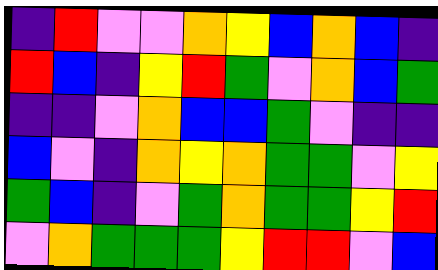[["indigo", "red", "violet", "violet", "orange", "yellow", "blue", "orange", "blue", "indigo"], ["red", "blue", "indigo", "yellow", "red", "green", "violet", "orange", "blue", "green"], ["indigo", "indigo", "violet", "orange", "blue", "blue", "green", "violet", "indigo", "indigo"], ["blue", "violet", "indigo", "orange", "yellow", "orange", "green", "green", "violet", "yellow"], ["green", "blue", "indigo", "violet", "green", "orange", "green", "green", "yellow", "red"], ["violet", "orange", "green", "green", "green", "yellow", "red", "red", "violet", "blue"]]